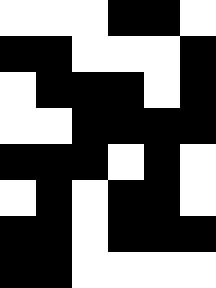[["white", "white", "white", "black", "black", "white"], ["black", "black", "white", "white", "white", "black"], ["white", "black", "black", "black", "white", "black"], ["white", "white", "black", "black", "black", "black"], ["black", "black", "black", "white", "black", "white"], ["white", "black", "white", "black", "black", "white"], ["black", "black", "white", "black", "black", "black"], ["black", "black", "white", "white", "white", "white"]]